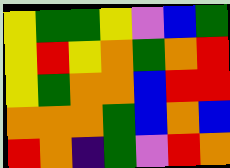[["yellow", "green", "green", "yellow", "violet", "blue", "green"], ["yellow", "red", "yellow", "orange", "green", "orange", "red"], ["yellow", "green", "orange", "orange", "blue", "red", "red"], ["orange", "orange", "orange", "green", "blue", "orange", "blue"], ["red", "orange", "indigo", "green", "violet", "red", "orange"]]